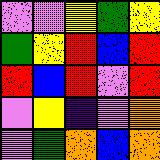[["violet", "violet", "yellow", "green", "yellow"], ["green", "yellow", "red", "blue", "red"], ["red", "blue", "red", "violet", "red"], ["violet", "yellow", "indigo", "violet", "orange"], ["violet", "green", "orange", "blue", "orange"]]